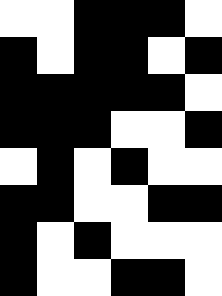[["white", "white", "black", "black", "black", "white"], ["black", "white", "black", "black", "white", "black"], ["black", "black", "black", "black", "black", "white"], ["black", "black", "black", "white", "white", "black"], ["white", "black", "white", "black", "white", "white"], ["black", "black", "white", "white", "black", "black"], ["black", "white", "black", "white", "white", "white"], ["black", "white", "white", "black", "black", "white"]]